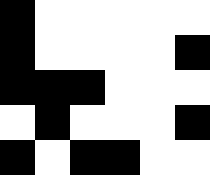[["black", "white", "white", "white", "white", "white"], ["black", "white", "white", "white", "white", "black"], ["black", "black", "black", "white", "white", "white"], ["white", "black", "white", "white", "white", "black"], ["black", "white", "black", "black", "white", "white"]]